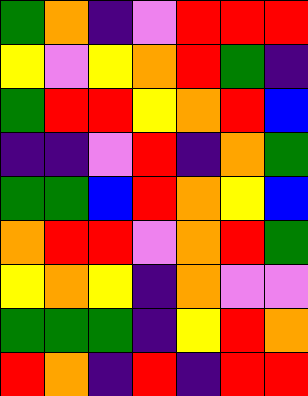[["green", "orange", "indigo", "violet", "red", "red", "red"], ["yellow", "violet", "yellow", "orange", "red", "green", "indigo"], ["green", "red", "red", "yellow", "orange", "red", "blue"], ["indigo", "indigo", "violet", "red", "indigo", "orange", "green"], ["green", "green", "blue", "red", "orange", "yellow", "blue"], ["orange", "red", "red", "violet", "orange", "red", "green"], ["yellow", "orange", "yellow", "indigo", "orange", "violet", "violet"], ["green", "green", "green", "indigo", "yellow", "red", "orange"], ["red", "orange", "indigo", "red", "indigo", "red", "red"]]